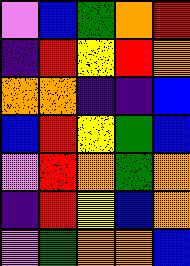[["violet", "blue", "green", "orange", "red"], ["indigo", "red", "yellow", "red", "orange"], ["orange", "orange", "indigo", "indigo", "blue"], ["blue", "red", "yellow", "green", "blue"], ["violet", "red", "orange", "green", "orange"], ["indigo", "red", "yellow", "blue", "orange"], ["violet", "green", "orange", "orange", "blue"]]